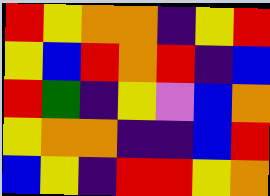[["red", "yellow", "orange", "orange", "indigo", "yellow", "red"], ["yellow", "blue", "red", "orange", "red", "indigo", "blue"], ["red", "green", "indigo", "yellow", "violet", "blue", "orange"], ["yellow", "orange", "orange", "indigo", "indigo", "blue", "red"], ["blue", "yellow", "indigo", "red", "red", "yellow", "orange"]]